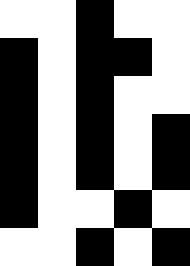[["white", "white", "black", "white", "white"], ["black", "white", "black", "black", "white"], ["black", "white", "black", "white", "white"], ["black", "white", "black", "white", "black"], ["black", "white", "black", "white", "black"], ["black", "white", "white", "black", "white"], ["white", "white", "black", "white", "black"]]